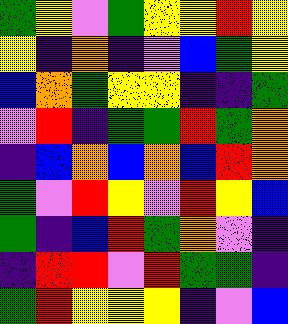[["green", "yellow", "violet", "green", "yellow", "yellow", "red", "yellow"], ["yellow", "indigo", "orange", "indigo", "violet", "blue", "green", "yellow"], ["blue", "orange", "green", "yellow", "yellow", "indigo", "indigo", "green"], ["violet", "red", "indigo", "green", "green", "red", "green", "orange"], ["indigo", "blue", "orange", "blue", "orange", "blue", "red", "orange"], ["green", "violet", "red", "yellow", "violet", "red", "yellow", "blue"], ["green", "indigo", "blue", "red", "green", "orange", "violet", "indigo"], ["indigo", "red", "red", "violet", "red", "green", "green", "indigo"], ["green", "red", "yellow", "yellow", "yellow", "indigo", "violet", "blue"]]